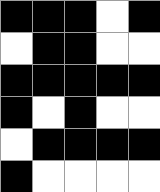[["black", "black", "black", "white", "black"], ["white", "black", "black", "white", "white"], ["black", "black", "black", "black", "black"], ["black", "white", "black", "white", "white"], ["white", "black", "black", "black", "black"], ["black", "white", "white", "white", "white"]]